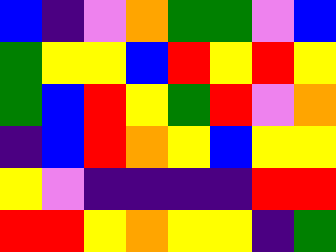[["blue", "indigo", "violet", "orange", "green", "green", "violet", "blue"], ["green", "yellow", "yellow", "blue", "red", "yellow", "red", "yellow"], ["green", "blue", "red", "yellow", "green", "red", "violet", "orange"], ["indigo", "blue", "red", "orange", "yellow", "blue", "yellow", "yellow"], ["yellow", "violet", "indigo", "indigo", "indigo", "indigo", "red", "red"], ["red", "red", "yellow", "orange", "yellow", "yellow", "indigo", "green"]]